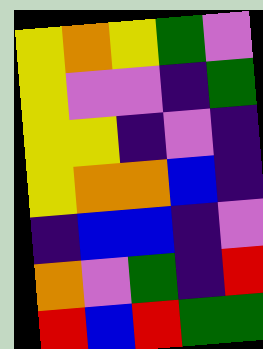[["yellow", "orange", "yellow", "green", "violet"], ["yellow", "violet", "violet", "indigo", "green"], ["yellow", "yellow", "indigo", "violet", "indigo"], ["yellow", "orange", "orange", "blue", "indigo"], ["indigo", "blue", "blue", "indigo", "violet"], ["orange", "violet", "green", "indigo", "red"], ["red", "blue", "red", "green", "green"]]